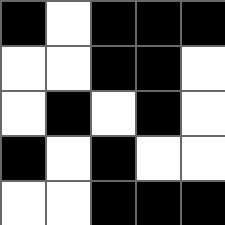[["black", "white", "black", "black", "black"], ["white", "white", "black", "black", "white"], ["white", "black", "white", "black", "white"], ["black", "white", "black", "white", "white"], ["white", "white", "black", "black", "black"]]